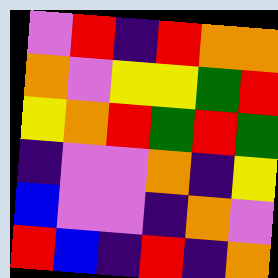[["violet", "red", "indigo", "red", "orange", "orange"], ["orange", "violet", "yellow", "yellow", "green", "red"], ["yellow", "orange", "red", "green", "red", "green"], ["indigo", "violet", "violet", "orange", "indigo", "yellow"], ["blue", "violet", "violet", "indigo", "orange", "violet"], ["red", "blue", "indigo", "red", "indigo", "orange"]]